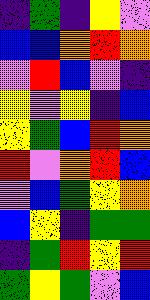[["indigo", "green", "indigo", "yellow", "violet"], ["blue", "blue", "orange", "red", "orange"], ["violet", "red", "blue", "violet", "indigo"], ["yellow", "violet", "yellow", "indigo", "blue"], ["yellow", "green", "blue", "red", "orange"], ["red", "violet", "orange", "red", "blue"], ["violet", "blue", "green", "yellow", "orange"], ["blue", "yellow", "indigo", "green", "green"], ["indigo", "green", "red", "yellow", "red"], ["green", "yellow", "green", "violet", "blue"]]